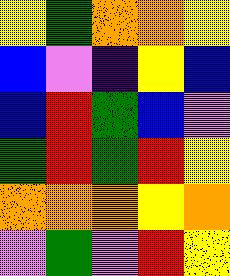[["yellow", "green", "orange", "orange", "yellow"], ["blue", "violet", "indigo", "yellow", "blue"], ["blue", "red", "green", "blue", "violet"], ["green", "red", "green", "red", "yellow"], ["orange", "orange", "orange", "yellow", "orange"], ["violet", "green", "violet", "red", "yellow"]]